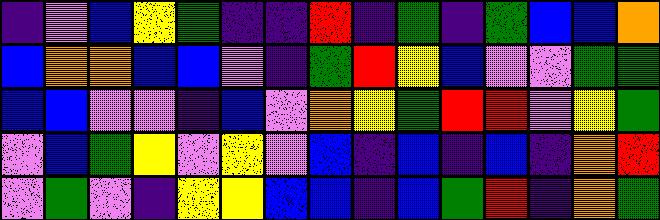[["indigo", "violet", "blue", "yellow", "green", "indigo", "indigo", "red", "indigo", "green", "indigo", "green", "blue", "blue", "orange"], ["blue", "orange", "orange", "blue", "blue", "violet", "indigo", "green", "red", "yellow", "blue", "violet", "violet", "green", "green"], ["blue", "blue", "violet", "violet", "indigo", "blue", "violet", "orange", "yellow", "green", "red", "red", "violet", "yellow", "green"], ["violet", "blue", "green", "yellow", "violet", "yellow", "violet", "blue", "indigo", "blue", "indigo", "blue", "indigo", "orange", "red"], ["violet", "green", "violet", "indigo", "yellow", "yellow", "blue", "blue", "indigo", "blue", "green", "red", "indigo", "orange", "green"]]